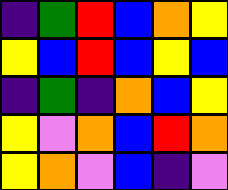[["indigo", "green", "red", "blue", "orange", "yellow"], ["yellow", "blue", "red", "blue", "yellow", "blue"], ["indigo", "green", "indigo", "orange", "blue", "yellow"], ["yellow", "violet", "orange", "blue", "red", "orange"], ["yellow", "orange", "violet", "blue", "indigo", "violet"]]